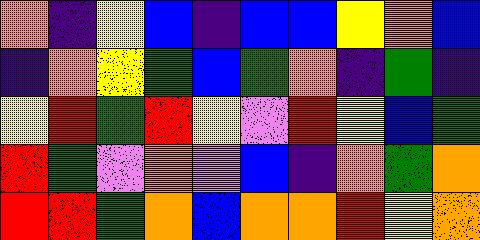[["orange", "indigo", "yellow", "blue", "indigo", "blue", "blue", "yellow", "orange", "blue"], ["indigo", "orange", "yellow", "green", "blue", "green", "orange", "indigo", "green", "indigo"], ["yellow", "red", "green", "red", "yellow", "violet", "red", "yellow", "blue", "green"], ["red", "green", "violet", "orange", "violet", "blue", "indigo", "orange", "green", "orange"], ["red", "red", "green", "orange", "blue", "orange", "orange", "red", "yellow", "orange"]]